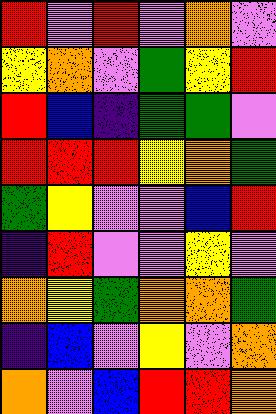[["red", "violet", "red", "violet", "orange", "violet"], ["yellow", "orange", "violet", "green", "yellow", "red"], ["red", "blue", "indigo", "green", "green", "violet"], ["red", "red", "red", "yellow", "orange", "green"], ["green", "yellow", "violet", "violet", "blue", "red"], ["indigo", "red", "violet", "violet", "yellow", "violet"], ["orange", "yellow", "green", "orange", "orange", "green"], ["indigo", "blue", "violet", "yellow", "violet", "orange"], ["orange", "violet", "blue", "red", "red", "orange"]]